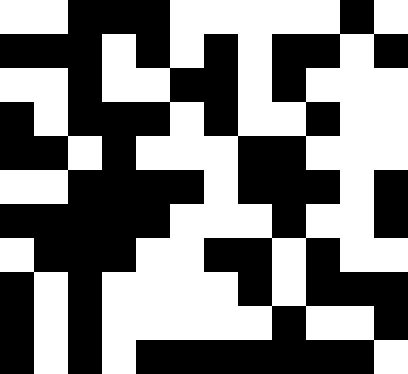[["white", "white", "black", "black", "black", "white", "white", "white", "white", "white", "black", "white"], ["black", "black", "black", "white", "black", "white", "black", "white", "black", "black", "white", "black"], ["white", "white", "black", "white", "white", "black", "black", "white", "black", "white", "white", "white"], ["black", "white", "black", "black", "black", "white", "black", "white", "white", "black", "white", "white"], ["black", "black", "white", "black", "white", "white", "white", "black", "black", "white", "white", "white"], ["white", "white", "black", "black", "black", "black", "white", "black", "black", "black", "white", "black"], ["black", "black", "black", "black", "black", "white", "white", "white", "black", "white", "white", "black"], ["white", "black", "black", "black", "white", "white", "black", "black", "white", "black", "white", "white"], ["black", "white", "black", "white", "white", "white", "white", "black", "white", "black", "black", "black"], ["black", "white", "black", "white", "white", "white", "white", "white", "black", "white", "white", "black"], ["black", "white", "black", "white", "black", "black", "black", "black", "black", "black", "black", "white"]]